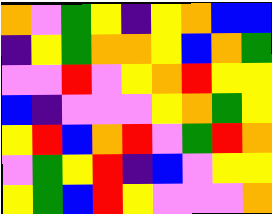[["orange", "violet", "green", "yellow", "indigo", "yellow", "orange", "blue", "blue"], ["indigo", "yellow", "green", "orange", "orange", "yellow", "blue", "orange", "green"], ["violet", "violet", "red", "violet", "yellow", "orange", "red", "yellow", "yellow"], ["blue", "indigo", "violet", "violet", "violet", "yellow", "orange", "green", "yellow"], ["yellow", "red", "blue", "orange", "red", "violet", "green", "red", "orange"], ["violet", "green", "yellow", "red", "indigo", "blue", "violet", "yellow", "yellow"], ["yellow", "green", "blue", "red", "yellow", "violet", "violet", "violet", "orange"]]